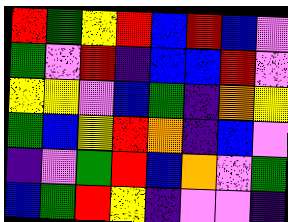[["red", "green", "yellow", "red", "blue", "red", "blue", "violet"], ["green", "violet", "red", "indigo", "blue", "blue", "red", "violet"], ["yellow", "yellow", "violet", "blue", "green", "indigo", "orange", "yellow"], ["green", "blue", "yellow", "red", "orange", "indigo", "blue", "violet"], ["indigo", "violet", "green", "red", "blue", "orange", "violet", "green"], ["blue", "green", "red", "yellow", "indigo", "violet", "violet", "indigo"]]